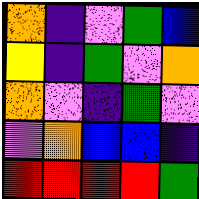[["orange", "indigo", "violet", "green", "blue"], ["yellow", "indigo", "green", "violet", "orange"], ["orange", "violet", "indigo", "green", "violet"], ["violet", "orange", "blue", "blue", "indigo"], ["red", "red", "red", "red", "green"]]